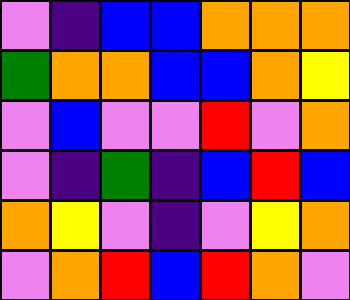[["violet", "indigo", "blue", "blue", "orange", "orange", "orange"], ["green", "orange", "orange", "blue", "blue", "orange", "yellow"], ["violet", "blue", "violet", "violet", "red", "violet", "orange"], ["violet", "indigo", "green", "indigo", "blue", "red", "blue"], ["orange", "yellow", "violet", "indigo", "violet", "yellow", "orange"], ["violet", "orange", "red", "blue", "red", "orange", "violet"]]